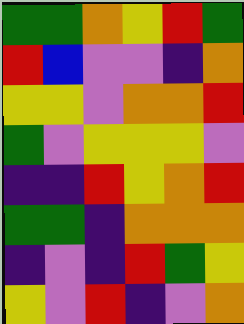[["green", "green", "orange", "yellow", "red", "green"], ["red", "blue", "violet", "violet", "indigo", "orange"], ["yellow", "yellow", "violet", "orange", "orange", "red"], ["green", "violet", "yellow", "yellow", "yellow", "violet"], ["indigo", "indigo", "red", "yellow", "orange", "red"], ["green", "green", "indigo", "orange", "orange", "orange"], ["indigo", "violet", "indigo", "red", "green", "yellow"], ["yellow", "violet", "red", "indigo", "violet", "orange"]]